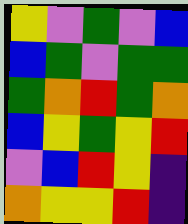[["yellow", "violet", "green", "violet", "blue"], ["blue", "green", "violet", "green", "green"], ["green", "orange", "red", "green", "orange"], ["blue", "yellow", "green", "yellow", "red"], ["violet", "blue", "red", "yellow", "indigo"], ["orange", "yellow", "yellow", "red", "indigo"]]